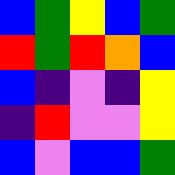[["blue", "green", "yellow", "blue", "green"], ["red", "green", "red", "orange", "blue"], ["blue", "indigo", "violet", "indigo", "yellow"], ["indigo", "red", "violet", "violet", "yellow"], ["blue", "violet", "blue", "blue", "green"]]